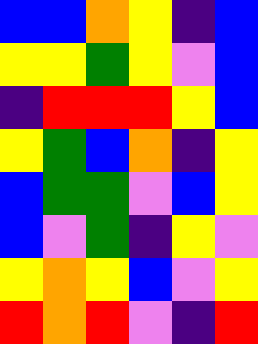[["blue", "blue", "orange", "yellow", "indigo", "blue"], ["yellow", "yellow", "green", "yellow", "violet", "blue"], ["indigo", "red", "red", "red", "yellow", "blue"], ["yellow", "green", "blue", "orange", "indigo", "yellow"], ["blue", "green", "green", "violet", "blue", "yellow"], ["blue", "violet", "green", "indigo", "yellow", "violet"], ["yellow", "orange", "yellow", "blue", "violet", "yellow"], ["red", "orange", "red", "violet", "indigo", "red"]]